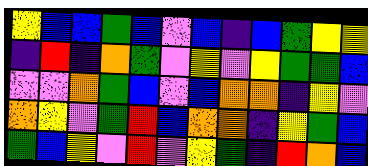[["yellow", "blue", "blue", "green", "blue", "violet", "blue", "indigo", "blue", "green", "yellow", "yellow"], ["indigo", "red", "indigo", "orange", "green", "violet", "yellow", "violet", "yellow", "green", "green", "blue"], ["violet", "violet", "orange", "green", "blue", "violet", "blue", "orange", "orange", "indigo", "yellow", "violet"], ["orange", "yellow", "violet", "green", "red", "blue", "orange", "orange", "indigo", "yellow", "green", "blue"], ["green", "blue", "yellow", "violet", "red", "violet", "yellow", "green", "indigo", "red", "orange", "blue"]]